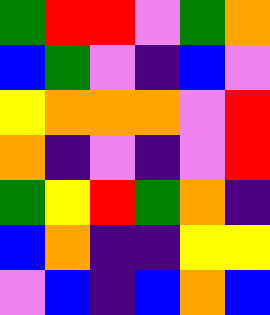[["green", "red", "red", "violet", "green", "orange"], ["blue", "green", "violet", "indigo", "blue", "violet"], ["yellow", "orange", "orange", "orange", "violet", "red"], ["orange", "indigo", "violet", "indigo", "violet", "red"], ["green", "yellow", "red", "green", "orange", "indigo"], ["blue", "orange", "indigo", "indigo", "yellow", "yellow"], ["violet", "blue", "indigo", "blue", "orange", "blue"]]